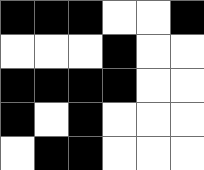[["black", "black", "black", "white", "white", "black"], ["white", "white", "white", "black", "white", "white"], ["black", "black", "black", "black", "white", "white"], ["black", "white", "black", "white", "white", "white"], ["white", "black", "black", "white", "white", "white"]]